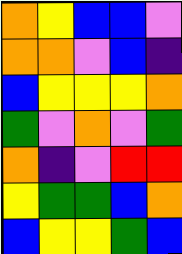[["orange", "yellow", "blue", "blue", "violet"], ["orange", "orange", "violet", "blue", "indigo"], ["blue", "yellow", "yellow", "yellow", "orange"], ["green", "violet", "orange", "violet", "green"], ["orange", "indigo", "violet", "red", "red"], ["yellow", "green", "green", "blue", "orange"], ["blue", "yellow", "yellow", "green", "blue"]]